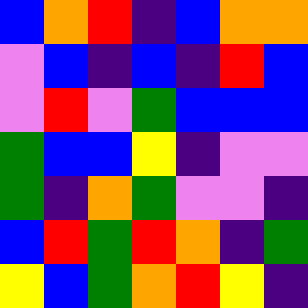[["blue", "orange", "red", "indigo", "blue", "orange", "orange"], ["violet", "blue", "indigo", "blue", "indigo", "red", "blue"], ["violet", "red", "violet", "green", "blue", "blue", "blue"], ["green", "blue", "blue", "yellow", "indigo", "violet", "violet"], ["green", "indigo", "orange", "green", "violet", "violet", "indigo"], ["blue", "red", "green", "red", "orange", "indigo", "green"], ["yellow", "blue", "green", "orange", "red", "yellow", "indigo"]]